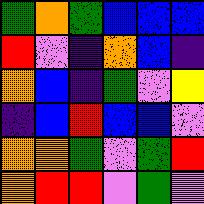[["green", "orange", "green", "blue", "blue", "blue"], ["red", "violet", "indigo", "orange", "blue", "indigo"], ["orange", "blue", "indigo", "green", "violet", "yellow"], ["indigo", "blue", "red", "blue", "blue", "violet"], ["orange", "orange", "green", "violet", "green", "red"], ["orange", "red", "red", "violet", "green", "violet"]]